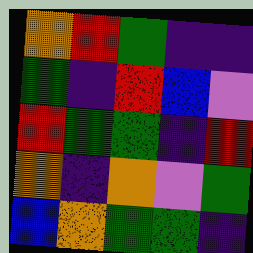[["orange", "red", "green", "indigo", "indigo"], ["green", "indigo", "red", "blue", "violet"], ["red", "green", "green", "indigo", "red"], ["orange", "indigo", "orange", "violet", "green"], ["blue", "orange", "green", "green", "indigo"]]